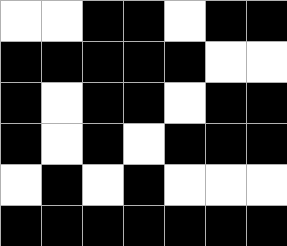[["white", "white", "black", "black", "white", "black", "black"], ["black", "black", "black", "black", "black", "white", "white"], ["black", "white", "black", "black", "white", "black", "black"], ["black", "white", "black", "white", "black", "black", "black"], ["white", "black", "white", "black", "white", "white", "white"], ["black", "black", "black", "black", "black", "black", "black"]]